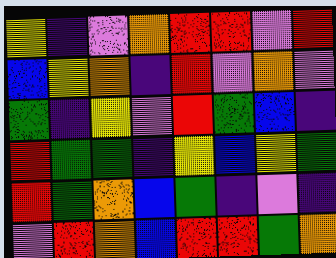[["yellow", "indigo", "violet", "orange", "red", "red", "violet", "red"], ["blue", "yellow", "orange", "indigo", "red", "violet", "orange", "violet"], ["green", "indigo", "yellow", "violet", "red", "green", "blue", "indigo"], ["red", "green", "green", "indigo", "yellow", "blue", "yellow", "green"], ["red", "green", "orange", "blue", "green", "indigo", "violet", "indigo"], ["violet", "red", "orange", "blue", "red", "red", "green", "orange"]]